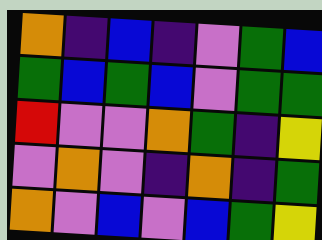[["orange", "indigo", "blue", "indigo", "violet", "green", "blue"], ["green", "blue", "green", "blue", "violet", "green", "green"], ["red", "violet", "violet", "orange", "green", "indigo", "yellow"], ["violet", "orange", "violet", "indigo", "orange", "indigo", "green"], ["orange", "violet", "blue", "violet", "blue", "green", "yellow"]]